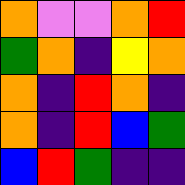[["orange", "violet", "violet", "orange", "red"], ["green", "orange", "indigo", "yellow", "orange"], ["orange", "indigo", "red", "orange", "indigo"], ["orange", "indigo", "red", "blue", "green"], ["blue", "red", "green", "indigo", "indigo"]]